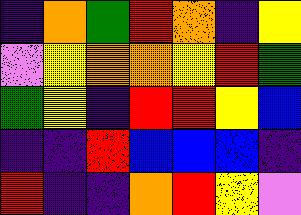[["indigo", "orange", "green", "red", "orange", "indigo", "yellow"], ["violet", "yellow", "orange", "orange", "yellow", "red", "green"], ["green", "yellow", "indigo", "red", "red", "yellow", "blue"], ["indigo", "indigo", "red", "blue", "blue", "blue", "indigo"], ["red", "indigo", "indigo", "orange", "red", "yellow", "violet"]]